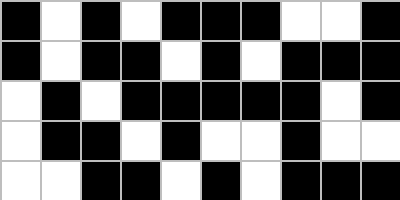[["black", "white", "black", "white", "black", "black", "black", "white", "white", "black"], ["black", "white", "black", "black", "white", "black", "white", "black", "black", "black"], ["white", "black", "white", "black", "black", "black", "black", "black", "white", "black"], ["white", "black", "black", "white", "black", "white", "white", "black", "white", "white"], ["white", "white", "black", "black", "white", "black", "white", "black", "black", "black"]]